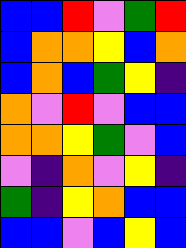[["blue", "blue", "red", "violet", "green", "red"], ["blue", "orange", "orange", "yellow", "blue", "orange"], ["blue", "orange", "blue", "green", "yellow", "indigo"], ["orange", "violet", "red", "violet", "blue", "blue"], ["orange", "orange", "yellow", "green", "violet", "blue"], ["violet", "indigo", "orange", "violet", "yellow", "indigo"], ["green", "indigo", "yellow", "orange", "blue", "blue"], ["blue", "blue", "violet", "blue", "yellow", "blue"]]